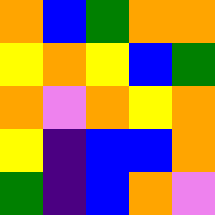[["orange", "blue", "green", "orange", "orange"], ["yellow", "orange", "yellow", "blue", "green"], ["orange", "violet", "orange", "yellow", "orange"], ["yellow", "indigo", "blue", "blue", "orange"], ["green", "indigo", "blue", "orange", "violet"]]